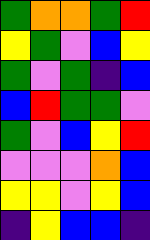[["green", "orange", "orange", "green", "red"], ["yellow", "green", "violet", "blue", "yellow"], ["green", "violet", "green", "indigo", "blue"], ["blue", "red", "green", "green", "violet"], ["green", "violet", "blue", "yellow", "red"], ["violet", "violet", "violet", "orange", "blue"], ["yellow", "yellow", "violet", "yellow", "blue"], ["indigo", "yellow", "blue", "blue", "indigo"]]